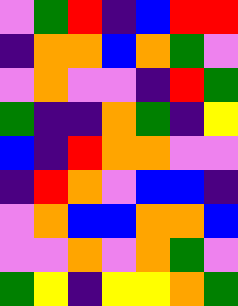[["violet", "green", "red", "indigo", "blue", "red", "red"], ["indigo", "orange", "orange", "blue", "orange", "green", "violet"], ["violet", "orange", "violet", "violet", "indigo", "red", "green"], ["green", "indigo", "indigo", "orange", "green", "indigo", "yellow"], ["blue", "indigo", "red", "orange", "orange", "violet", "violet"], ["indigo", "red", "orange", "violet", "blue", "blue", "indigo"], ["violet", "orange", "blue", "blue", "orange", "orange", "blue"], ["violet", "violet", "orange", "violet", "orange", "green", "violet"], ["green", "yellow", "indigo", "yellow", "yellow", "orange", "green"]]